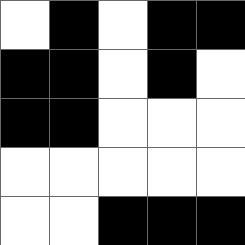[["white", "black", "white", "black", "black"], ["black", "black", "white", "black", "white"], ["black", "black", "white", "white", "white"], ["white", "white", "white", "white", "white"], ["white", "white", "black", "black", "black"]]